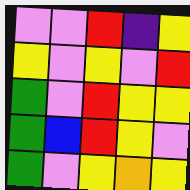[["violet", "violet", "red", "indigo", "yellow"], ["yellow", "violet", "yellow", "violet", "red"], ["green", "violet", "red", "yellow", "yellow"], ["green", "blue", "red", "yellow", "violet"], ["green", "violet", "yellow", "orange", "yellow"]]